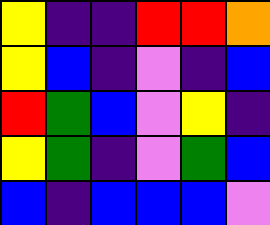[["yellow", "indigo", "indigo", "red", "red", "orange"], ["yellow", "blue", "indigo", "violet", "indigo", "blue"], ["red", "green", "blue", "violet", "yellow", "indigo"], ["yellow", "green", "indigo", "violet", "green", "blue"], ["blue", "indigo", "blue", "blue", "blue", "violet"]]